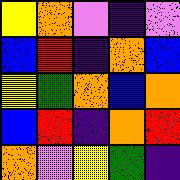[["yellow", "orange", "violet", "indigo", "violet"], ["blue", "red", "indigo", "orange", "blue"], ["yellow", "green", "orange", "blue", "orange"], ["blue", "red", "indigo", "orange", "red"], ["orange", "violet", "yellow", "green", "indigo"]]